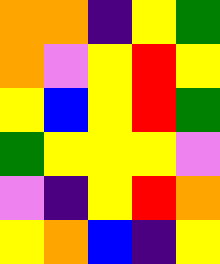[["orange", "orange", "indigo", "yellow", "green"], ["orange", "violet", "yellow", "red", "yellow"], ["yellow", "blue", "yellow", "red", "green"], ["green", "yellow", "yellow", "yellow", "violet"], ["violet", "indigo", "yellow", "red", "orange"], ["yellow", "orange", "blue", "indigo", "yellow"]]